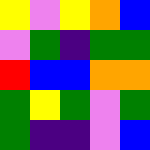[["yellow", "violet", "yellow", "orange", "blue"], ["violet", "green", "indigo", "green", "green"], ["red", "blue", "blue", "orange", "orange"], ["green", "yellow", "green", "violet", "green"], ["green", "indigo", "indigo", "violet", "blue"]]